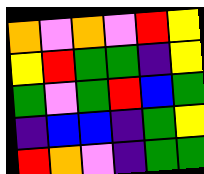[["orange", "violet", "orange", "violet", "red", "yellow"], ["yellow", "red", "green", "green", "indigo", "yellow"], ["green", "violet", "green", "red", "blue", "green"], ["indigo", "blue", "blue", "indigo", "green", "yellow"], ["red", "orange", "violet", "indigo", "green", "green"]]